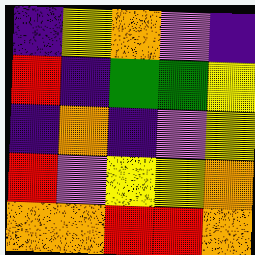[["indigo", "yellow", "orange", "violet", "indigo"], ["red", "indigo", "green", "green", "yellow"], ["indigo", "orange", "indigo", "violet", "yellow"], ["red", "violet", "yellow", "yellow", "orange"], ["orange", "orange", "red", "red", "orange"]]